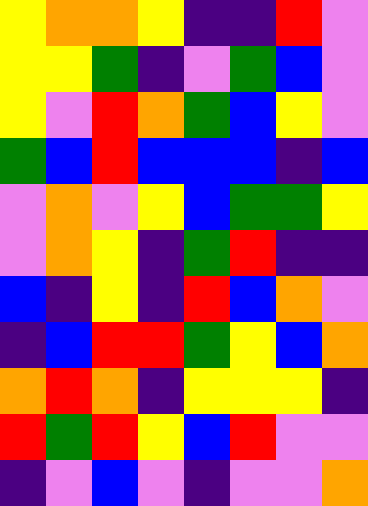[["yellow", "orange", "orange", "yellow", "indigo", "indigo", "red", "violet"], ["yellow", "yellow", "green", "indigo", "violet", "green", "blue", "violet"], ["yellow", "violet", "red", "orange", "green", "blue", "yellow", "violet"], ["green", "blue", "red", "blue", "blue", "blue", "indigo", "blue"], ["violet", "orange", "violet", "yellow", "blue", "green", "green", "yellow"], ["violet", "orange", "yellow", "indigo", "green", "red", "indigo", "indigo"], ["blue", "indigo", "yellow", "indigo", "red", "blue", "orange", "violet"], ["indigo", "blue", "red", "red", "green", "yellow", "blue", "orange"], ["orange", "red", "orange", "indigo", "yellow", "yellow", "yellow", "indigo"], ["red", "green", "red", "yellow", "blue", "red", "violet", "violet"], ["indigo", "violet", "blue", "violet", "indigo", "violet", "violet", "orange"]]